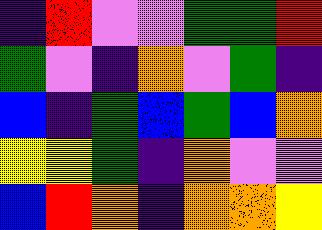[["indigo", "red", "violet", "violet", "green", "green", "red"], ["green", "violet", "indigo", "orange", "violet", "green", "indigo"], ["blue", "indigo", "green", "blue", "green", "blue", "orange"], ["yellow", "yellow", "green", "indigo", "orange", "violet", "violet"], ["blue", "red", "orange", "indigo", "orange", "orange", "yellow"]]